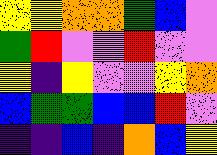[["yellow", "yellow", "orange", "orange", "green", "blue", "violet"], ["green", "red", "violet", "violet", "red", "violet", "violet"], ["yellow", "indigo", "yellow", "violet", "violet", "yellow", "orange"], ["blue", "green", "green", "blue", "blue", "red", "violet"], ["indigo", "indigo", "blue", "indigo", "orange", "blue", "yellow"]]